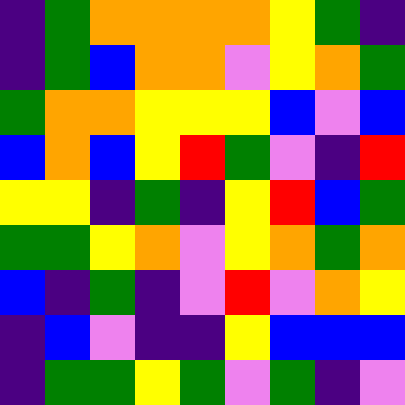[["indigo", "green", "orange", "orange", "orange", "orange", "yellow", "green", "indigo"], ["indigo", "green", "blue", "orange", "orange", "violet", "yellow", "orange", "green"], ["green", "orange", "orange", "yellow", "yellow", "yellow", "blue", "violet", "blue"], ["blue", "orange", "blue", "yellow", "red", "green", "violet", "indigo", "red"], ["yellow", "yellow", "indigo", "green", "indigo", "yellow", "red", "blue", "green"], ["green", "green", "yellow", "orange", "violet", "yellow", "orange", "green", "orange"], ["blue", "indigo", "green", "indigo", "violet", "red", "violet", "orange", "yellow"], ["indigo", "blue", "violet", "indigo", "indigo", "yellow", "blue", "blue", "blue"], ["indigo", "green", "green", "yellow", "green", "violet", "green", "indigo", "violet"]]